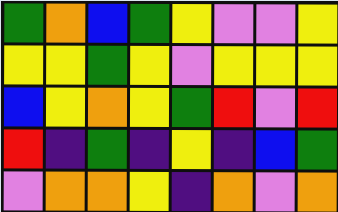[["green", "orange", "blue", "green", "yellow", "violet", "violet", "yellow"], ["yellow", "yellow", "green", "yellow", "violet", "yellow", "yellow", "yellow"], ["blue", "yellow", "orange", "yellow", "green", "red", "violet", "red"], ["red", "indigo", "green", "indigo", "yellow", "indigo", "blue", "green"], ["violet", "orange", "orange", "yellow", "indigo", "orange", "violet", "orange"]]